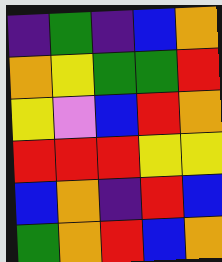[["indigo", "green", "indigo", "blue", "orange"], ["orange", "yellow", "green", "green", "red"], ["yellow", "violet", "blue", "red", "orange"], ["red", "red", "red", "yellow", "yellow"], ["blue", "orange", "indigo", "red", "blue"], ["green", "orange", "red", "blue", "orange"]]